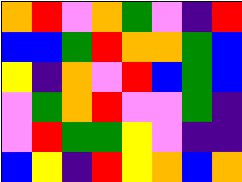[["orange", "red", "violet", "orange", "green", "violet", "indigo", "red"], ["blue", "blue", "green", "red", "orange", "orange", "green", "blue"], ["yellow", "indigo", "orange", "violet", "red", "blue", "green", "blue"], ["violet", "green", "orange", "red", "violet", "violet", "green", "indigo"], ["violet", "red", "green", "green", "yellow", "violet", "indigo", "indigo"], ["blue", "yellow", "indigo", "red", "yellow", "orange", "blue", "orange"]]